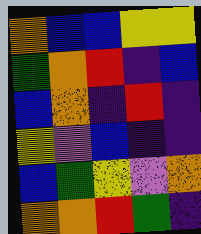[["orange", "blue", "blue", "yellow", "yellow"], ["green", "orange", "red", "indigo", "blue"], ["blue", "orange", "indigo", "red", "indigo"], ["yellow", "violet", "blue", "indigo", "indigo"], ["blue", "green", "yellow", "violet", "orange"], ["orange", "orange", "red", "green", "indigo"]]